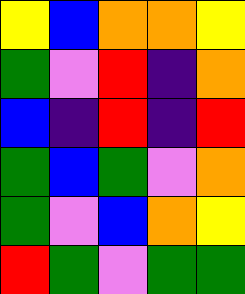[["yellow", "blue", "orange", "orange", "yellow"], ["green", "violet", "red", "indigo", "orange"], ["blue", "indigo", "red", "indigo", "red"], ["green", "blue", "green", "violet", "orange"], ["green", "violet", "blue", "orange", "yellow"], ["red", "green", "violet", "green", "green"]]